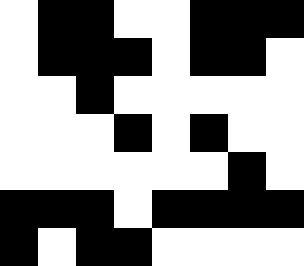[["white", "black", "black", "white", "white", "black", "black", "black"], ["white", "black", "black", "black", "white", "black", "black", "white"], ["white", "white", "black", "white", "white", "white", "white", "white"], ["white", "white", "white", "black", "white", "black", "white", "white"], ["white", "white", "white", "white", "white", "white", "black", "white"], ["black", "black", "black", "white", "black", "black", "black", "black"], ["black", "white", "black", "black", "white", "white", "white", "white"]]